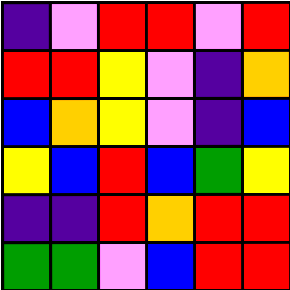[["indigo", "violet", "red", "red", "violet", "red"], ["red", "red", "yellow", "violet", "indigo", "orange"], ["blue", "orange", "yellow", "violet", "indigo", "blue"], ["yellow", "blue", "red", "blue", "green", "yellow"], ["indigo", "indigo", "red", "orange", "red", "red"], ["green", "green", "violet", "blue", "red", "red"]]